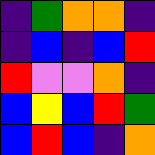[["indigo", "green", "orange", "orange", "indigo"], ["indigo", "blue", "indigo", "blue", "red"], ["red", "violet", "violet", "orange", "indigo"], ["blue", "yellow", "blue", "red", "green"], ["blue", "red", "blue", "indigo", "orange"]]